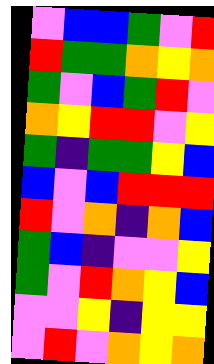[["violet", "blue", "blue", "green", "violet", "red"], ["red", "green", "green", "orange", "yellow", "orange"], ["green", "violet", "blue", "green", "red", "violet"], ["orange", "yellow", "red", "red", "violet", "yellow"], ["green", "indigo", "green", "green", "yellow", "blue"], ["blue", "violet", "blue", "red", "red", "red"], ["red", "violet", "orange", "indigo", "orange", "blue"], ["green", "blue", "indigo", "violet", "violet", "yellow"], ["green", "violet", "red", "orange", "yellow", "blue"], ["violet", "violet", "yellow", "indigo", "yellow", "yellow"], ["violet", "red", "violet", "orange", "yellow", "orange"]]